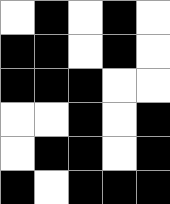[["white", "black", "white", "black", "white"], ["black", "black", "white", "black", "white"], ["black", "black", "black", "white", "white"], ["white", "white", "black", "white", "black"], ["white", "black", "black", "white", "black"], ["black", "white", "black", "black", "black"]]